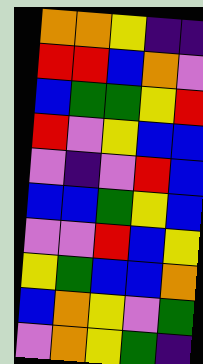[["orange", "orange", "yellow", "indigo", "indigo"], ["red", "red", "blue", "orange", "violet"], ["blue", "green", "green", "yellow", "red"], ["red", "violet", "yellow", "blue", "blue"], ["violet", "indigo", "violet", "red", "blue"], ["blue", "blue", "green", "yellow", "blue"], ["violet", "violet", "red", "blue", "yellow"], ["yellow", "green", "blue", "blue", "orange"], ["blue", "orange", "yellow", "violet", "green"], ["violet", "orange", "yellow", "green", "indigo"]]